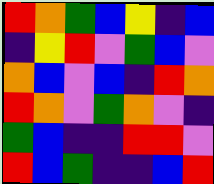[["red", "orange", "green", "blue", "yellow", "indigo", "blue"], ["indigo", "yellow", "red", "violet", "green", "blue", "violet"], ["orange", "blue", "violet", "blue", "indigo", "red", "orange"], ["red", "orange", "violet", "green", "orange", "violet", "indigo"], ["green", "blue", "indigo", "indigo", "red", "red", "violet"], ["red", "blue", "green", "indigo", "indigo", "blue", "red"]]